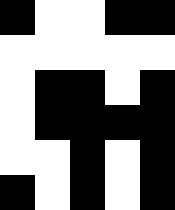[["black", "white", "white", "black", "black"], ["white", "white", "white", "white", "white"], ["white", "black", "black", "white", "black"], ["white", "black", "black", "black", "black"], ["white", "white", "black", "white", "black"], ["black", "white", "black", "white", "black"]]